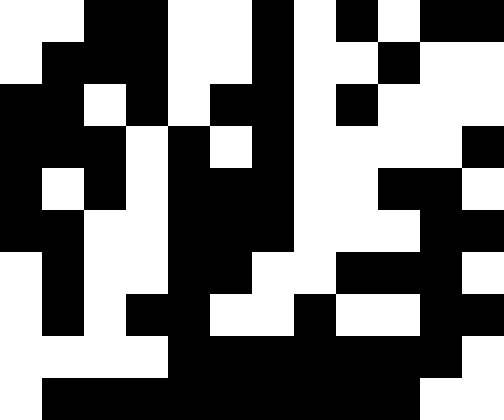[["white", "white", "black", "black", "white", "white", "black", "white", "black", "white", "black", "black"], ["white", "black", "black", "black", "white", "white", "black", "white", "white", "black", "white", "white"], ["black", "black", "white", "black", "white", "black", "black", "white", "black", "white", "white", "white"], ["black", "black", "black", "white", "black", "white", "black", "white", "white", "white", "white", "black"], ["black", "white", "black", "white", "black", "black", "black", "white", "white", "black", "black", "white"], ["black", "black", "white", "white", "black", "black", "black", "white", "white", "white", "black", "black"], ["white", "black", "white", "white", "black", "black", "white", "white", "black", "black", "black", "white"], ["white", "black", "white", "black", "black", "white", "white", "black", "white", "white", "black", "black"], ["white", "white", "white", "white", "black", "black", "black", "black", "black", "black", "black", "white"], ["white", "black", "black", "black", "black", "black", "black", "black", "black", "black", "white", "white"]]